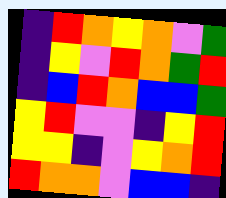[["indigo", "red", "orange", "yellow", "orange", "violet", "green"], ["indigo", "yellow", "violet", "red", "orange", "green", "red"], ["indigo", "blue", "red", "orange", "blue", "blue", "green"], ["yellow", "red", "violet", "violet", "indigo", "yellow", "red"], ["yellow", "yellow", "indigo", "violet", "yellow", "orange", "red"], ["red", "orange", "orange", "violet", "blue", "blue", "indigo"]]